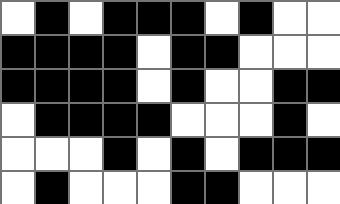[["white", "black", "white", "black", "black", "black", "white", "black", "white", "white"], ["black", "black", "black", "black", "white", "black", "black", "white", "white", "white"], ["black", "black", "black", "black", "white", "black", "white", "white", "black", "black"], ["white", "black", "black", "black", "black", "white", "white", "white", "black", "white"], ["white", "white", "white", "black", "white", "black", "white", "black", "black", "black"], ["white", "black", "white", "white", "white", "black", "black", "white", "white", "white"]]